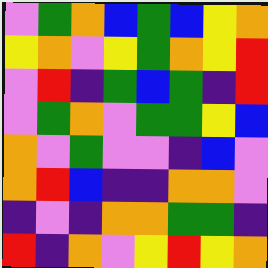[["violet", "green", "orange", "blue", "green", "blue", "yellow", "orange"], ["yellow", "orange", "violet", "yellow", "green", "orange", "yellow", "red"], ["violet", "red", "indigo", "green", "blue", "green", "indigo", "red"], ["violet", "green", "orange", "violet", "green", "green", "yellow", "blue"], ["orange", "violet", "green", "violet", "violet", "indigo", "blue", "violet"], ["orange", "red", "blue", "indigo", "indigo", "orange", "orange", "violet"], ["indigo", "violet", "indigo", "orange", "orange", "green", "green", "indigo"], ["red", "indigo", "orange", "violet", "yellow", "red", "yellow", "orange"]]